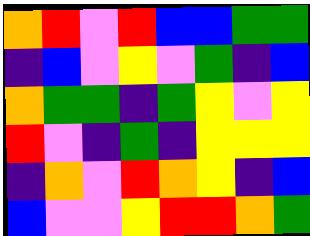[["orange", "red", "violet", "red", "blue", "blue", "green", "green"], ["indigo", "blue", "violet", "yellow", "violet", "green", "indigo", "blue"], ["orange", "green", "green", "indigo", "green", "yellow", "violet", "yellow"], ["red", "violet", "indigo", "green", "indigo", "yellow", "yellow", "yellow"], ["indigo", "orange", "violet", "red", "orange", "yellow", "indigo", "blue"], ["blue", "violet", "violet", "yellow", "red", "red", "orange", "green"]]